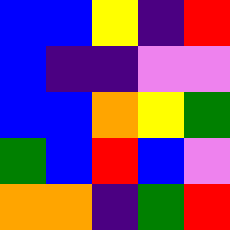[["blue", "blue", "yellow", "indigo", "red"], ["blue", "indigo", "indigo", "violet", "violet"], ["blue", "blue", "orange", "yellow", "green"], ["green", "blue", "red", "blue", "violet"], ["orange", "orange", "indigo", "green", "red"]]